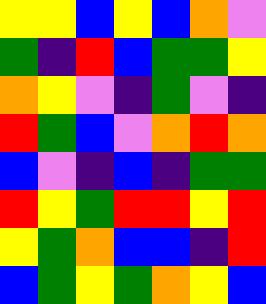[["yellow", "yellow", "blue", "yellow", "blue", "orange", "violet"], ["green", "indigo", "red", "blue", "green", "green", "yellow"], ["orange", "yellow", "violet", "indigo", "green", "violet", "indigo"], ["red", "green", "blue", "violet", "orange", "red", "orange"], ["blue", "violet", "indigo", "blue", "indigo", "green", "green"], ["red", "yellow", "green", "red", "red", "yellow", "red"], ["yellow", "green", "orange", "blue", "blue", "indigo", "red"], ["blue", "green", "yellow", "green", "orange", "yellow", "blue"]]